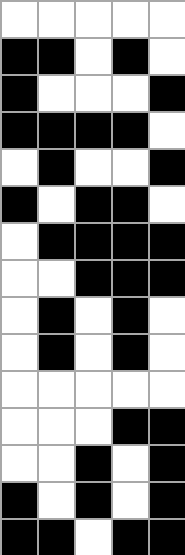[["white", "white", "white", "white", "white"], ["black", "black", "white", "black", "white"], ["black", "white", "white", "white", "black"], ["black", "black", "black", "black", "white"], ["white", "black", "white", "white", "black"], ["black", "white", "black", "black", "white"], ["white", "black", "black", "black", "black"], ["white", "white", "black", "black", "black"], ["white", "black", "white", "black", "white"], ["white", "black", "white", "black", "white"], ["white", "white", "white", "white", "white"], ["white", "white", "white", "black", "black"], ["white", "white", "black", "white", "black"], ["black", "white", "black", "white", "black"], ["black", "black", "white", "black", "black"]]